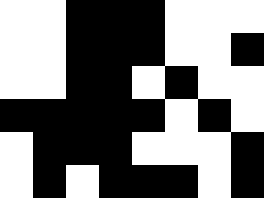[["white", "white", "black", "black", "black", "white", "white", "white"], ["white", "white", "black", "black", "black", "white", "white", "black"], ["white", "white", "black", "black", "white", "black", "white", "white"], ["black", "black", "black", "black", "black", "white", "black", "white"], ["white", "black", "black", "black", "white", "white", "white", "black"], ["white", "black", "white", "black", "black", "black", "white", "black"]]